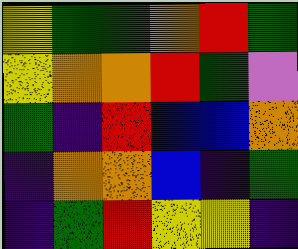[["yellow", "green", "green", "orange", "red", "green"], ["yellow", "orange", "orange", "red", "green", "violet"], ["green", "indigo", "red", "blue", "blue", "orange"], ["indigo", "orange", "orange", "blue", "indigo", "green"], ["indigo", "green", "red", "yellow", "yellow", "indigo"]]